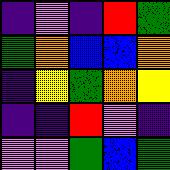[["indigo", "violet", "indigo", "red", "green"], ["green", "orange", "blue", "blue", "orange"], ["indigo", "yellow", "green", "orange", "yellow"], ["indigo", "indigo", "red", "violet", "indigo"], ["violet", "violet", "green", "blue", "green"]]